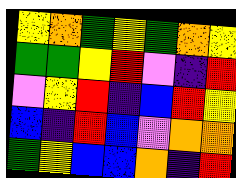[["yellow", "orange", "green", "yellow", "green", "orange", "yellow"], ["green", "green", "yellow", "red", "violet", "indigo", "red"], ["violet", "yellow", "red", "indigo", "blue", "red", "yellow"], ["blue", "indigo", "red", "blue", "violet", "orange", "orange"], ["green", "yellow", "blue", "blue", "orange", "indigo", "red"]]